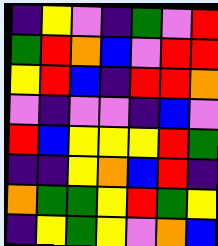[["indigo", "yellow", "violet", "indigo", "green", "violet", "red"], ["green", "red", "orange", "blue", "violet", "red", "red"], ["yellow", "red", "blue", "indigo", "red", "red", "orange"], ["violet", "indigo", "violet", "violet", "indigo", "blue", "violet"], ["red", "blue", "yellow", "yellow", "yellow", "red", "green"], ["indigo", "indigo", "yellow", "orange", "blue", "red", "indigo"], ["orange", "green", "green", "yellow", "red", "green", "yellow"], ["indigo", "yellow", "green", "yellow", "violet", "orange", "blue"]]